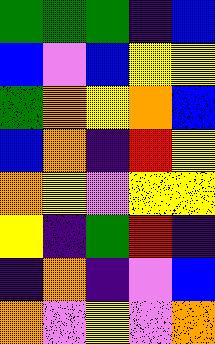[["green", "green", "green", "indigo", "blue"], ["blue", "violet", "blue", "yellow", "yellow"], ["green", "orange", "yellow", "orange", "blue"], ["blue", "orange", "indigo", "red", "yellow"], ["orange", "yellow", "violet", "yellow", "yellow"], ["yellow", "indigo", "green", "red", "indigo"], ["indigo", "orange", "indigo", "violet", "blue"], ["orange", "violet", "yellow", "violet", "orange"]]